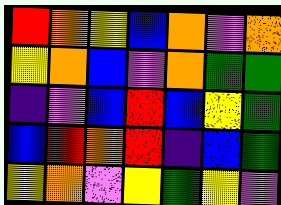[["red", "orange", "yellow", "blue", "orange", "violet", "orange"], ["yellow", "orange", "blue", "violet", "orange", "green", "green"], ["indigo", "violet", "blue", "red", "blue", "yellow", "green"], ["blue", "red", "orange", "red", "indigo", "blue", "green"], ["yellow", "orange", "violet", "yellow", "green", "yellow", "violet"]]